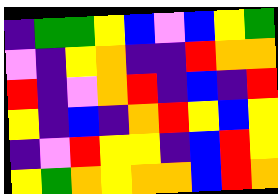[["indigo", "green", "green", "yellow", "blue", "violet", "blue", "yellow", "green"], ["violet", "indigo", "yellow", "orange", "indigo", "indigo", "red", "orange", "orange"], ["red", "indigo", "violet", "orange", "red", "indigo", "blue", "indigo", "red"], ["yellow", "indigo", "blue", "indigo", "orange", "red", "yellow", "blue", "yellow"], ["indigo", "violet", "red", "yellow", "yellow", "indigo", "blue", "red", "yellow"], ["yellow", "green", "orange", "yellow", "orange", "orange", "blue", "red", "orange"]]